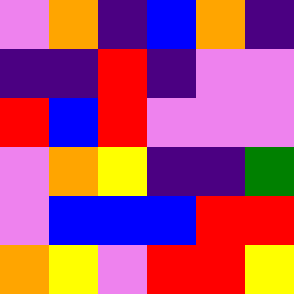[["violet", "orange", "indigo", "blue", "orange", "indigo"], ["indigo", "indigo", "red", "indigo", "violet", "violet"], ["red", "blue", "red", "violet", "violet", "violet"], ["violet", "orange", "yellow", "indigo", "indigo", "green"], ["violet", "blue", "blue", "blue", "red", "red"], ["orange", "yellow", "violet", "red", "red", "yellow"]]